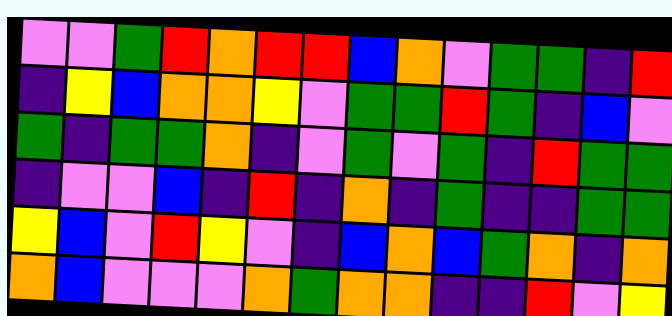[["violet", "violet", "green", "red", "orange", "red", "red", "blue", "orange", "violet", "green", "green", "indigo", "red"], ["indigo", "yellow", "blue", "orange", "orange", "yellow", "violet", "green", "green", "red", "green", "indigo", "blue", "violet"], ["green", "indigo", "green", "green", "orange", "indigo", "violet", "green", "violet", "green", "indigo", "red", "green", "green"], ["indigo", "violet", "violet", "blue", "indigo", "red", "indigo", "orange", "indigo", "green", "indigo", "indigo", "green", "green"], ["yellow", "blue", "violet", "red", "yellow", "violet", "indigo", "blue", "orange", "blue", "green", "orange", "indigo", "orange"], ["orange", "blue", "violet", "violet", "violet", "orange", "green", "orange", "orange", "indigo", "indigo", "red", "violet", "yellow"]]